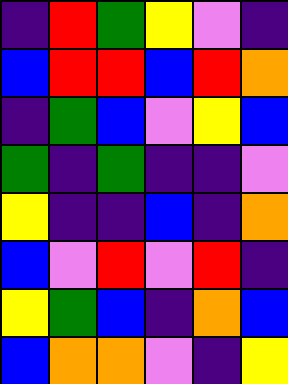[["indigo", "red", "green", "yellow", "violet", "indigo"], ["blue", "red", "red", "blue", "red", "orange"], ["indigo", "green", "blue", "violet", "yellow", "blue"], ["green", "indigo", "green", "indigo", "indigo", "violet"], ["yellow", "indigo", "indigo", "blue", "indigo", "orange"], ["blue", "violet", "red", "violet", "red", "indigo"], ["yellow", "green", "blue", "indigo", "orange", "blue"], ["blue", "orange", "orange", "violet", "indigo", "yellow"]]